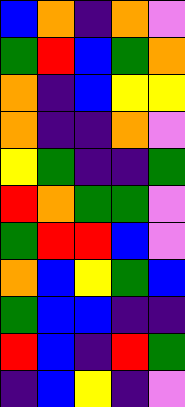[["blue", "orange", "indigo", "orange", "violet"], ["green", "red", "blue", "green", "orange"], ["orange", "indigo", "blue", "yellow", "yellow"], ["orange", "indigo", "indigo", "orange", "violet"], ["yellow", "green", "indigo", "indigo", "green"], ["red", "orange", "green", "green", "violet"], ["green", "red", "red", "blue", "violet"], ["orange", "blue", "yellow", "green", "blue"], ["green", "blue", "blue", "indigo", "indigo"], ["red", "blue", "indigo", "red", "green"], ["indigo", "blue", "yellow", "indigo", "violet"]]